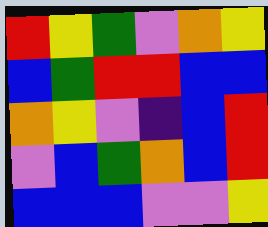[["red", "yellow", "green", "violet", "orange", "yellow"], ["blue", "green", "red", "red", "blue", "blue"], ["orange", "yellow", "violet", "indigo", "blue", "red"], ["violet", "blue", "green", "orange", "blue", "red"], ["blue", "blue", "blue", "violet", "violet", "yellow"]]